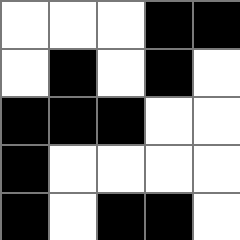[["white", "white", "white", "black", "black"], ["white", "black", "white", "black", "white"], ["black", "black", "black", "white", "white"], ["black", "white", "white", "white", "white"], ["black", "white", "black", "black", "white"]]